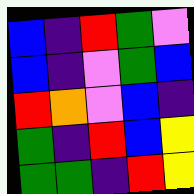[["blue", "indigo", "red", "green", "violet"], ["blue", "indigo", "violet", "green", "blue"], ["red", "orange", "violet", "blue", "indigo"], ["green", "indigo", "red", "blue", "yellow"], ["green", "green", "indigo", "red", "yellow"]]